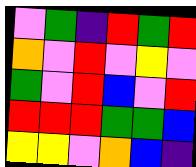[["violet", "green", "indigo", "red", "green", "red"], ["orange", "violet", "red", "violet", "yellow", "violet"], ["green", "violet", "red", "blue", "violet", "red"], ["red", "red", "red", "green", "green", "blue"], ["yellow", "yellow", "violet", "orange", "blue", "indigo"]]